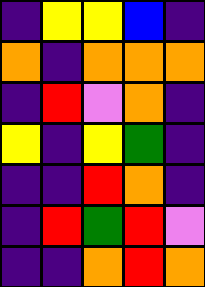[["indigo", "yellow", "yellow", "blue", "indigo"], ["orange", "indigo", "orange", "orange", "orange"], ["indigo", "red", "violet", "orange", "indigo"], ["yellow", "indigo", "yellow", "green", "indigo"], ["indigo", "indigo", "red", "orange", "indigo"], ["indigo", "red", "green", "red", "violet"], ["indigo", "indigo", "orange", "red", "orange"]]